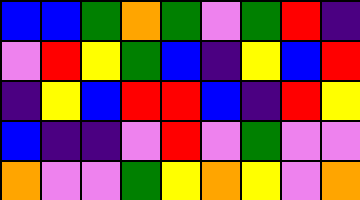[["blue", "blue", "green", "orange", "green", "violet", "green", "red", "indigo"], ["violet", "red", "yellow", "green", "blue", "indigo", "yellow", "blue", "red"], ["indigo", "yellow", "blue", "red", "red", "blue", "indigo", "red", "yellow"], ["blue", "indigo", "indigo", "violet", "red", "violet", "green", "violet", "violet"], ["orange", "violet", "violet", "green", "yellow", "orange", "yellow", "violet", "orange"]]